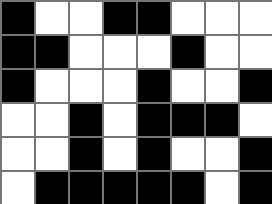[["black", "white", "white", "black", "black", "white", "white", "white"], ["black", "black", "white", "white", "white", "black", "white", "white"], ["black", "white", "white", "white", "black", "white", "white", "black"], ["white", "white", "black", "white", "black", "black", "black", "white"], ["white", "white", "black", "white", "black", "white", "white", "black"], ["white", "black", "black", "black", "black", "black", "white", "black"]]